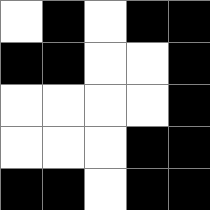[["white", "black", "white", "black", "black"], ["black", "black", "white", "white", "black"], ["white", "white", "white", "white", "black"], ["white", "white", "white", "black", "black"], ["black", "black", "white", "black", "black"]]